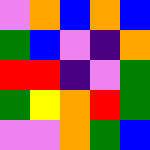[["violet", "orange", "blue", "orange", "blue"], ["green", "blue", "violet", "indigo", "orange"], ["red", "red", "indigo", "violet", "green"], ["green", "yellow", "orange", "red", "green"], ["violet", "violet", "orange", "green", "blue"]]